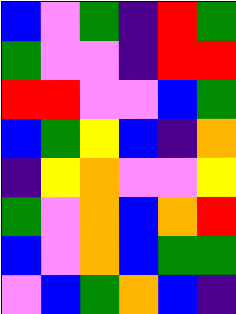[["blue", "violet", "green", "indigo", "red", "green"], ["green", "violet", "violet", "indigo", "red", "red"], ["red", "red", "violet", "violet", "blue", "green"], ["blue", "green", "yellow", "blue", "indigo", "orange"], ["indigo", "yellow", "orange", "violet", "violet", "yellow"], ["green", "violet", "orange", "blue", "orange", "red"], ["blue", "violet", "orange", "blue", "green", "green"], ["violet", "blue", "green", "orange", "blue", "indigo"]]